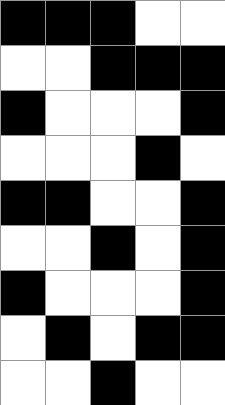[["black", "black", "black", "white", "white"], ["white", "white", "black", "black", "black"], ["black", "white", "white", "white", "black"], ["white", "white", "white", "black", "white"], ["black", "black", "white", "white", "black"], ["white", "white", "black", "white", "black"], ["black", "white", "white", "white", "black"], ["white", "black", "white", "black", "black"], ["white", "white", "black", "white", "white"]]